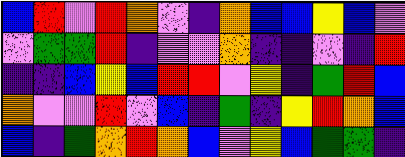[["blue", "red", "violet", "red", "orange", "violet", "indigo", "orange", "blue", "blue", "yellow", "blue", "violet"], ["violet", "green", "green", "red", "indigo", "violet", "violet", "orange", "indigo", "indigo", "violet", "indigo", "red"], ["indigo", "indigo", "blue", "yellow", "blue", "red", "red", "violet", "yellow", "indigo", "green", "red", "blue"], ["orange", "violet", "violet", "red", "violet", "blue", "indigo", "green", "indigo", "yellow", "red", "orange", "blue"], ["blue", "indigo", "green", "orange", "red", "orange", "blue", "violet", "yellow", "blue", "green", "green", "indigo"]]